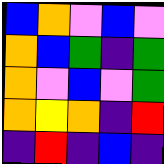[["blue", "orange", "violet", "blue", "violet"], ["orange", "blue", "green", "indigo", "green"], ["orange", "violet", "blue", "violet", "green"], ["orange", "yellow", "orange", "indigo", "red"], ["indigo", "red", "indigo", "blue", "indigo"]]